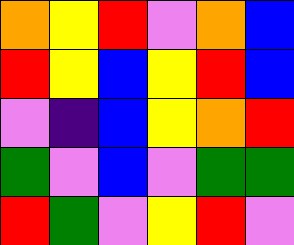[["orange", "yellow", "red", "violet", "orange", "blue"], ["red", "yellow", "blue", "yellow", "red", "blue"], ["violet", "indigo", "blue", "yellow", "orange", "red"], ["green", "violet", "blue", "violet", "green", "green"], ["red", "green", "violet", "yellow", "red", "violet"]]